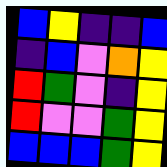[["blue", "yellow", "indigo", "indigo", "blue"], ["indigo", "blue", "violet", "orange", "yellow"], ["red", "green", "violet", "indigo", "yellow"], ["red", "violet", "violet", "green", "yellow"], ["blue", "blue", "blue", "green", "yellow"]]